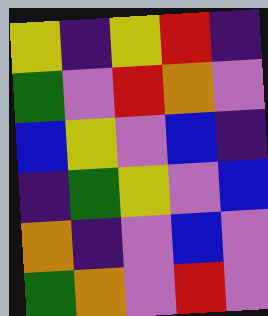[["yellow", "indigo", "yellow", "red", "indigo"], ["green", "violet", "red", "orange", "violet"], ["blue", "yellow", "violet", "blue", "indigo"], ["indigo", "green", "yellow", "violet", "blue"], ["orange", "indigo", "violet", "blue", "violet"], ["green", "orange", "violet", "red", "violet"]]